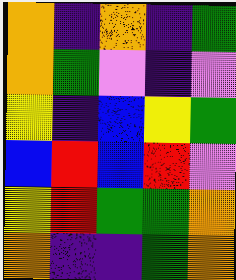[["orange", "indigo", "orange", "indigo", "green"], ["orange", "green", "violet", "indigo", "violet"], ["yellow", "indigo", "blue", "yellow", "green"], ["blue", "red", "blue", "red", "violet"], ["yellow", "red", "green", "green", "orange"], ["orange", "indigo", "indigo", "green", "orange"]]